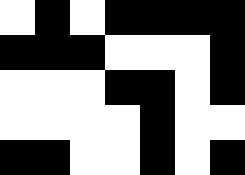[["white", "black", "white", "black", "black", "black", "black"], ["black", "black", "black", "white", "white", "white", "black"], ["white", "white", "white", "black", "black", "white", "black"], ["white", "white", "white", "white", "black", "white", "white"], ["black", "black", "white", "white", "black", "white", "black"]]